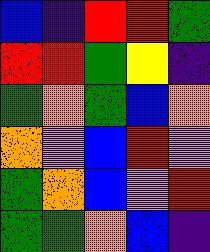[["blue", "indigo", "red", "red", "green"], ["red", "red", "green", "yellow", "indigo"], ["green", "orange", "green", "blue", "orange"], ["orange", "violet", "blue", "red", "violet"], ["green", "orange", "blue", "violet", "red"], ["green", "green", "orange", "blue", "indigo"]]